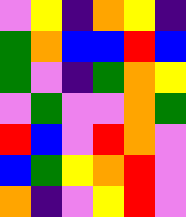[["violet", "yellow", "indigo", "orange", "yellow", "indigo"], ["green", "orange", "blue", "blue", "red", "blue"], ["green", "violet", "indigo", "green", "orange", "yellow"], ["violet", "green", "violet", "violet", "orange", "green"], ["red", "blue", "violet", "red", "orange", "violet"], ["blue", "green", "yellow", "orange", "red", "violet"], ["orange", "indigo", "violet", "yellow", "red", "violet"]]